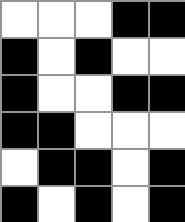[["white", "white", "white", "black", "black"], ["black", "white", "black", "white", "white"], ["black", "white", "white", "black", "black"], ["black", "black", "white", "white", "white"], ["white", "black", "black", "white", "black"], ["black", "white", "black", "white", "black"]]